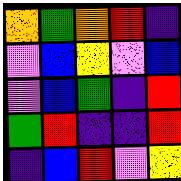[["orange", "green", "orange", "red", "indigo"], ["violet", "blue", "yellow", "violet", "blue"], ["violet", "blue", "green", "indigo", "red"], ["green", "red", "indigo", "indigo", "red"], ["indigo", "blue", "red", "violet", "yellow"]]